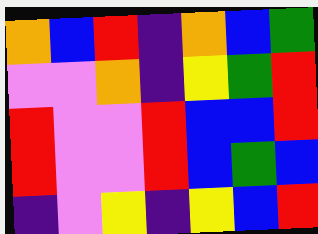[["orange", "blue", "red", "indigo", "orange", "blue", "green"], ["violet", "violet", "orange", "indigo", "yellow", "green", "red"], ["red", "violet", "violet", "red", "blue", "blue", "red"], ["red", "violet", "violet", "red", "blue", "green", "blue"], ["indigo", "violet", "yellow", "indigo", "yellow", "blue", "red"]]